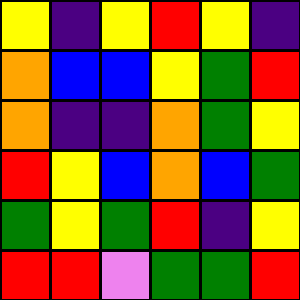[["yellow", "indigo", "yellow", "red", "yellow", "indigo"], ["orange", "blue", "blue", "yellow", "green", "red"], ["orange", "indigo", "indigo", "orange", "green", "yellow"], ["red", "yellow", "blue", "orange", "blue", "green"], ["green", "yellow", "green", "red", "indigo", "yellow"], ["red", "red", "violet", "green", "green", "red"]]